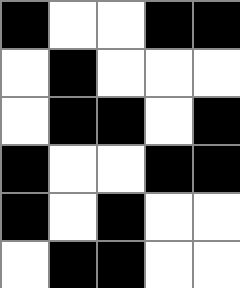[["black", "white", "white", "black", "black"], ["white", "black", "white", "white", "white"], ["white", "black", "black", "white", "black"], ["black", "white", "white", "black", "black"], ["black", "white", "black", "white", "white"], ["white", "black", "black", "white", "white"]]